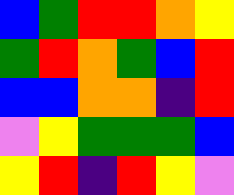[["blue", "green", "red", "red", "orange", "yellow"], ["green", "red", "orange", "green", "blue", "red"], ["blue", "blue", "orange", "orange", "indigo", "red"], ["violet", "yellow", "green", "green", "green", "blue"], ["yellow", "red", "indigo", "red", "yellow", "violet"]]